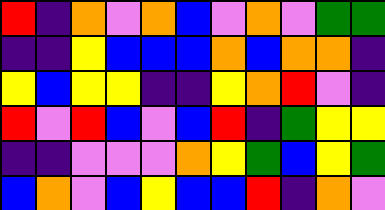[["red", "indigo", "orange", "violet", "orange", "blue", "violet", "orange", "violet", "green", "green"], ["indigo", "indigo", "yellow", "blue", "blue", "blue", "orange", "blue", "orange", "orange", "indigo"], ["yellow", "blue", "yellow", "yellow", "indigo", "indigo", "yellow", "orange", "red", "violet", "indigo"], ["red", "violet", "red", "blue", "violet", "blue", "red", "indigo", "green", "yellow", "yellow"], ["indigo", "indigo", "violet", "violet", "violet", "orange", "yellow", "green", "blue", "yellow", "green"], ["blue", "orange", "violet", "blue", "yellow", "blue", "blue", "red", "indigo", "orange", "violet"]]